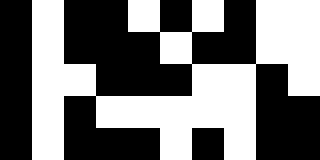[["black", "white", "black", "black", "white", "black", "white", "black", "white", "white"], ["black", "white", "black", "black", "black", "white", "black", "black", "white", "white"], ["black", "white", "white", "black", "black", "black", "white", "white", "black", "white"], ["black", "white", "black", "white", "white", "white", "white", "white", "black", "black"], ["black", "white", "black", "black", "black", "white", "black", "white", "black", "black"]]